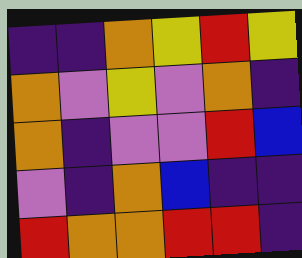[["indigo", "indigo", "orange", "yellow", "red", "yellow"], ["orange", "violet", "yellow", "violet", "orange", "indigo"], ["orange", "indigo", "violet", "violet", "red", "blue"], ["violet", "indigo", "orange", "blue", "indigo", "indigo"], ["red", "orange", "orange", "red", "red", "indigo"]]